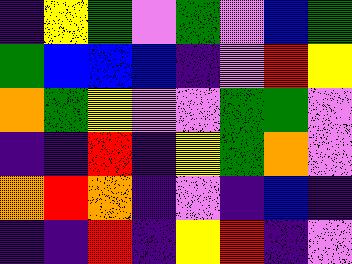[["indigo", "yellow", "green", "violet", "green", "violet", "blue", "green"], ["green", "blue", "blue", "blue", "indigo", "violet", "red", "yellow"], ["orange", "green", "yellow", "violet", "violet", "green", "green", "violet"], ["indigo", "indigo", "red", "indigo", "yellow", "green", "orange", "violet"], ["orange", "red", "orange", "indigo", "violet", "indigo", "blue", "indigo"], ["indigo", "indigo", "red", "indigo", "yellow", "red", "indigo", "violet"]]